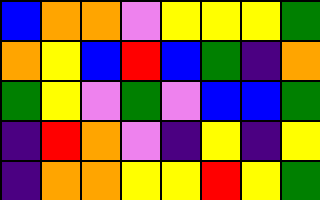[["blue", "orange", "orange", "violet", "yellow", "yellow", "yellow", "green"], ["orange", "yellow", "blue", "red", "blue", "green", "indigo", "orange"], ["green", "yellow", "violet", "green", "violet", "blue", "blue", "green"], ["indigo", "red", "orange", "violet", "indigo", "yellow", "indigo", "yellow"], ["indigo", "orange", "orange", "yellow", "yellow", "red", "yellow", "green"]]